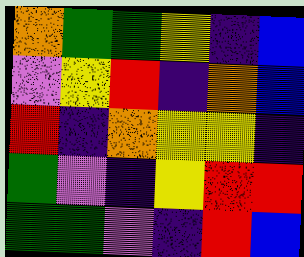[["orange", "green", "green", "yellow", "indigo", "blue"], ["violet", "yellow", "red", "indigo", "orange", "blue"], ["red", "indigo", "orange", "yellow", "yellow", "indigo"], ["green", "violet", "indigo", "yellow", "red", "red"], ["green", "green", "violet", "indigo", "red", "blue"]]